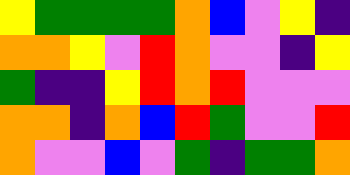[["yellow", "green", "green", "green", "green", "orange", "blue", "violet", "yellow", "indigo"], ["orange", "orange", "yellow", "violet", "red", "orange", "violet", "violet", "indigo", "yellow"], ["green", "indigo", "indigo", "yellow", "red", "orange", "red", "violet", "violet", "violet"], ["orange", "orange", "indigo", "orange", "blue", "red", "green", "violet", "violet", "red"], ["orange", "violet", "violet", "blue", "violet", "green", "indigo", "green", "green", "orange"]]